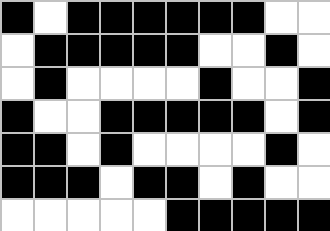[["black", "white", "black", "black", "black", "black", "black", "black", "white", "white"], ["white", "black", "black", "black", "black", "black", "white", "white", "black", "white"], ["white", "black", "white", "white", "white", "white", "black", "white", "white", "black"], ["black", "white", "white", "black", "black", "black", "black", "black", "white", "black"], ["black", "black", "white", "black", "white", "white", "white", "white", "black", "white"], ["black", "black", "black", "white", "black", "black", "white", "black", "white", "white"], ["white", "white", "white", "white", "white", "black", "black", "black", "black", "black"]]